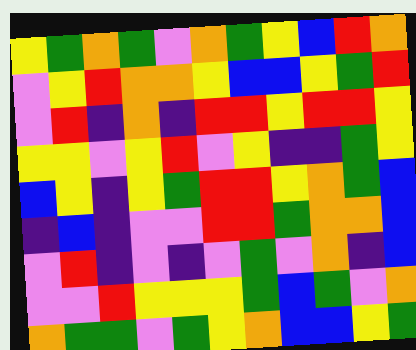[["yellow", "green", "orange", "green", "violet", "orange", "green", "yellow", "blue", "red", "orange"], ["violet", "yellow", "red", "orange", "orange", "yellow", "blue", "blue", "yellow", "green", "red"], ["violet", "red", "indigo", "orange", "indigo", "red", "red", "yellow", "red", "red", "yellow"], ["yellow", "yellow", "violet", "yellow", "red", "violet", "yellow", "indigo", "indigo", "green", "yellow"], ["blue", "yellow", "indigo", "yellow", "green", "red", "red", "yellow", "orange", "green", "blue"], ["indigo", "blue", "indigo", "violet", "violet", "red", "red", "green", "orange", "orange", "blue"], ["violet", "red", "indigo", "violet", "indigo", "violet", "green", "violet", "orange", "indigo", "blue"], ["violet", "violet", "red", "yellow", "yellow", "yellow", "green", "blue", "green", "violet", "orange"], ["orange", "green", "green", "violet", "green", "yellow", "orange", "blue", "blue", "yellow", "green"]]